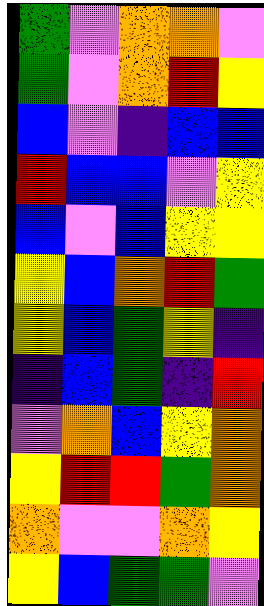[["green", "violet", "orange", "orange", "violet"], ["green", "violet", "orange", "red", "yellow"], ["blue", "violet", "indigo", "blue", "blue"], ["red", "blue", "blue", "violet", "yellow"], ["blue", "violet", "blue", "yellow", "yellow"], ["yellow", "blue", "orange", "red", "green"], ["yellow", "blue", "green", "yellow", "indigo"], ["indigo", "blue", "green", "indigo", "red"], ["violet", "orange", "blue", "yellow", "orange"], ["yellow", "red", "red", "green", "orange"], ["orange", "violet", "violet", "orange", "yellow"], ["yellow", "blue", "green", "green", "violet"]]